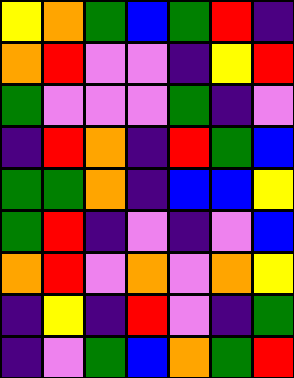[["yellow", "orange", "green", "blue", "green", "red", "indigo"], ["orange", "red", "violet", "violet", "indigo", "yellow", "red"], ["green", "violet", "violet", "violet", "green", "indigo", "violet"], ["indigo", "red", "orange", "indigo", "red", "green", "blue"], ["green", "green", "orange", "indigo", "blue", "blue", "yellow"], ["green", "red", "indigo", "violet", "indigo", "violet", "blue"], ["orange", "red", "violet", "orange", "violet", "orange", "yellow"], ["indigo", "yellow", "indigo", "red", "violet", "indigo", "green"], ["indigo", "violet", "green", "blue", "orange", "green", "red"]]